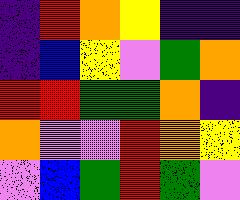[["indigo", "red", "orange", "yellow", "indigo", "indigo"], ["indigo", "blue", "yellow", "violet", "green", "orange"], ["red", "red", "green", "green", "orange", "indigo"], ["orange", "violet", "violet", "red", "orange", "yellow"], ["violet", "blue", "green", "red", "green", "violet"]]